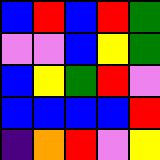[["blue", "red", "blue", "red", "green"], ["violet", "violet", "blue", "yellow", "green"], ["blue", "yellow", "green", "red", "violet"], ["blue", "blue", "blue", "blue", "red"], ["indigo", "orange", "red", "violet", "yellow"]]